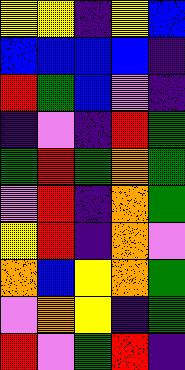[["yellow", "yellow", "indigo", "yellow", "blue"], ["blue", "blue", "blue", "blue", "indigo"], ["red", "green", "blue", "violet", "indigo"], ["indigo", "violet", "indigo", "red", "green"], ["green", "red", "green", "orange", "green"], ["violet", "red", "indigo", "orange", "green"], ["yellow", "red", "indigo", "orange", "violet"], ["orange", "blue", "yellow", "orange", "green"], ["violet", "orange", "yellow", "indigo", "green"], ["red", "violet", "green", "red", "indigo"]]